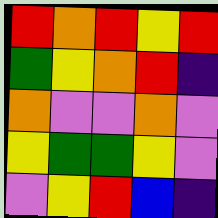[["red", "orange", "red", "yellow", "red"], ["green", "yellow", "orange", "red", "indigo"], ["orange", "violet", "violet", "orange", "violet"], ["yellow", "green", "green", "yellow", "violet"], ["violet", "yellow", "red", "blue", "indigo"]]